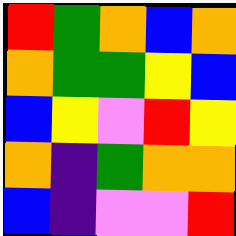[["red", "green", "orange", "blue", "orange"], ["orange", "green", "green", "yellow", "blue"], ["blue", "yellow", "violet", "red", "yellow"], ["orange", "indigo", "green", "orange", "orange"], ["blue", "indigo", "violet", "violet", "red"]]